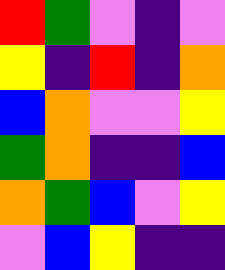[["red", "green", "violet", "indigo", "violet"], ["yellow", "indigo", "red", "indigo", "orange"], ["blue", "orange", "violet", "violet", "yellow"], ["green", "orange", "indigo", "indigo", "blue"], ["orange", "green", "blue", "violet", "yellow"], ["violet", "blue", "yellow", "indigo", "indigo"]]